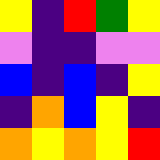[["yellow", "indigo", "red", "green", "yellow"], ["violet", "indigo", "indigo", "violet", "violet"], ["blue", "indigo", "blue", "indigo", "yellow"], ["indigo", "orange", "blue", "yellow", "indigo"], ["orange", "yellow", "orange", "yellow", "red"]]